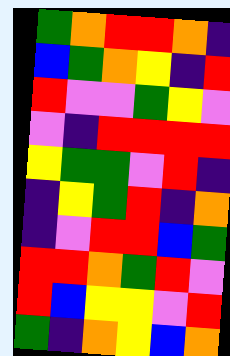[["green", "orange", "red", "red", "orange", "indigo"], ["blue", "green", "orange", "yellow", "indigo", "red"], ["red", "violet", "violet", "green", "yellow", "violet"], ["violet", "indigo", "red", "red", "red", "red"], ["yellow", "green", "green", "violet", "red", "indigo"], ["indigo", "yellow", "green", "red", "indigo", "orange"], ["indigo", "violet", "red", "red", "blue", "green"], ["red", "red", "orange", "green", "red", "violet"], ["red", "blue", "yellow", "yellow", "violet", "red"], ["green", "indigo", "orange", "yellow", "blue", "orange"]]